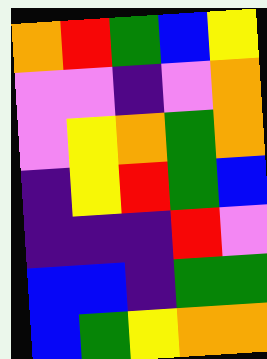[["orange", "red", "green", "blue", "yellow"], ["violet", "violet", "indigo", "violet", "orange"], ["violet", "yellow", "orange", "green", "orange"], ["indigo", "yellow", "red", "green", "blue"], ["indigo", "indigo", "indigo", "red", "violet"], ["blue", "blue", "indigo", "green", "green"], ["blue", "green", "yellow", "orange", "orange"]]